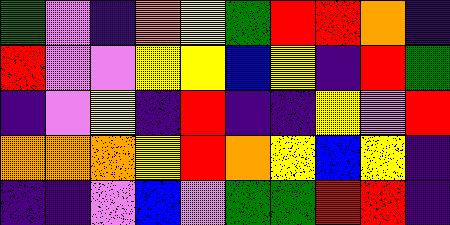[["green", "violet", "indigo", "orange", "yellow", "green", "red", "red", "orange", "indigo"], ["red", "violet", "violet", "yellow", "yellow", "blue", "yellow", "indigo", "red", "green"], ["indigo", "violet", "yellow", "indigo", "red", "indigo", "indigo", "yellow", "violet", "red"], ["orange", "orange", "orange", "yellow", "red", "orange", "yellow", "blue", "yellow", "indigo"], ["indigo", "indigo", "violet", "blue", "violet", "green", "green", "red", "red", "indigo"]]